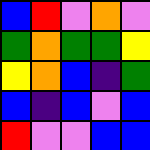[["blue", "red", "violet", "orange", "violet"], ["green", "orange", "green", "green", "yellow"], ["yellow", "orange", "blue", "indigo", "green"], ["blue", "indigo", "blue", "violet", "blue"], ["red", "violet", "violet", "blue", "blue"]]